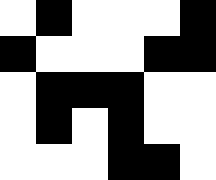[["white", "black", "white", "white", "white", "black"], ["black", "white", "white", "white", "black", "black"], ["white", "black", "black", "black", "white", "white"], ["white", "black", "white", "black", "white", "white"], ["white", "white", "white", "black", "black", "white"]]